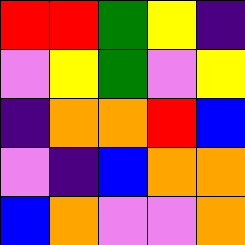[["red", "red", "green", "yellow", "indigo"], ["violet", "yellow", "green", "violet", "yellow"], ["indigo", "orange", "orange", "red", "blue"], ["violet", "indigo", "blue", "orange", "orange"], ["blue", "orange", "violet", "violet", "orange"]]